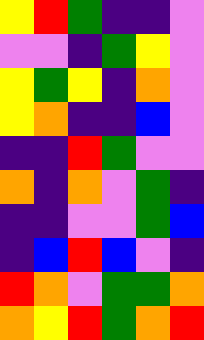[["yellow", "red", "green", "indigo", "indigo", "violet"], ["violet", "violet", "indigo", "green", "yellow", "violet"], ["yellow", "green", "yellow", "indigo", "orange", "violet"], ["yellow", "orange", "indigo", "indigo", "blue", "violet"], ["indigo", "indigo", "red", "green", "violet", "violet"], ["orange", "indigo", "orange", "violet", "green", "indigo"], ["indigo", "indigo", "violet", "violet", "green", "blue"], ["indigo", "blue", "red", "blue", "violet", "indigo"], ["red", "orange", "violet", "green", "green", "orange"], ["orange", "yellow", "red", "green", "orange", "red"]]